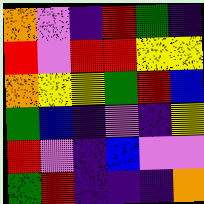[["orange", "violet", "indigo", "red", "green", "indigo"], ["red", "violet", "red", "red", "yellow", "yellow"], ["orange", "yellow", "yellow", "green", "red", "blue"], ["green", "blue", "indigo", "violet", "indigo", "yellow"], ["red", "violet", "indigo", "blue", "violet", "violet"], ["green", "red", "indigo", "indigo", "indigo", "orange"]]